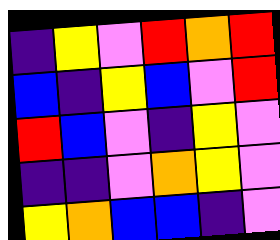[["indigo", "yellow", "violet", "red", "orange", "red"], ["blue", "indigo", "yellow", "blue", "violet", "red"], ["red", "blue", "violet", "indigo", "yellow", "violet"], ["indigo", "indigo", "violet", "orange", "yellow", "violet"], ["yellow", "orange", "blue", "blue", "indigo", "violet"]]